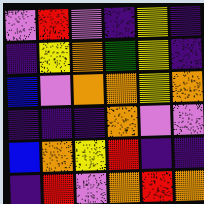[["violet", "red", "violet", "indigo", "yellow", "indigo"], ["indigo", "yellow", "orange", "green", "yellow", "indigo"], ["blue", "violet", "orange", "orange", "yellow", "orange"], ["indigo", "indigo", "indigo", "orange", "violet", "violet"], ["blue", "orange", "yellow", "red", "indigo", "indigo"], ["indigo", "red", "violet", "orange", "red", "orange"]]